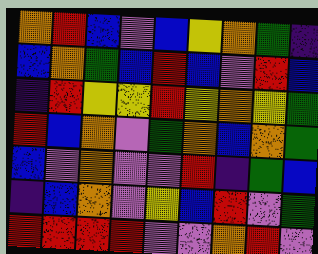[["orange", "red", "blue", "violet", "blue", "yellow", "orange", "green", "indigo"], ["blue", "orange", "green", "blue", "red", "blue", "violet", "red", "blue"], ["indigo", "red", "yellow", "yellow", "red", "yellow", "orange", "yellow", "green"], ["red", "blue", "orange", "violet", "green", "orange", "blue", "orange", "green"], ["blue", "violet", "orange", "violet", "violet", "red", "indigo", "green", "blue"], ["indigo", "blue", "orange", "violet", "yellow", "blue", "red", "violet", "green"], ["red", "red", "red", "red", "violet", "violet", "orange", "red", "violet"]]